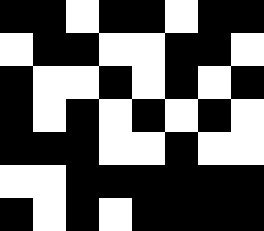[["black", "black", "white", "black", "black", "white", "black", "black"], ["white", "black", "black", "white", "white", "black", "black", "white"], ["black", "white", "white", "black", "white", "black", "white", "black"], ["black", "white", "black", "white", "black", "white", "black", "white"], ["black", "black", "black", "white", "white", "black", "white", "white"], ["white", "white", "black", "black", "black", "black", "black", "black"], ["black", "white", "black", "white", "black", "black", "black", "black"]]